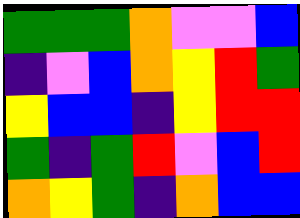[["green", "green", "green", "orange", "violet", "violet", "blue"], ["indigo", "violet", "blue", "orange", "yellow", "red", "green"], ["yellow", "blue", "blue", "indigo", "yellow", "red", "red"], ["green", "indigo", "green", "red", "violet", "blue", "red"], ["orange", "yellow", "green", "indigo", "orange", "blue", "blue"]]